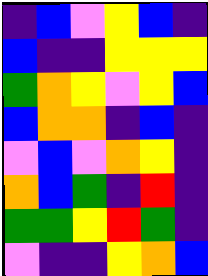[["indigo", "blue", "violet", "yellow", "blue", "indigo"], ["blue", "indigo", "indigo", "yellow", "yellow", "yellow"], ["green", "orange", "yellow", "violet", "yellow", "blue"], ["blue", "orange", "orange", "indigo", "blue", "indigo"], ["violet", "blue", "violet", "orange", "yellow", "indigo"], ["orange", "blue", "green", "indigo", "red", "indigo"], ["green", "green", "yellow", "red", "green", "indigo"], ["violet", "indigo", "indigo", "yellow", "orange", "blue"]]